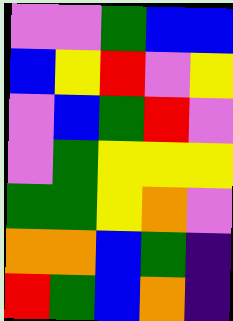[["violet", "violet", "green", "blue", "blue"], ["blue", "yellow", "red", "violet", "yellow"], ["violet", "blue", "green", "red", "violet"], ["violet", "green", "yellow", "yellow", "yellow"], ["green", "green", "yellow", "orange", "violet"], ["orange", "orange", "blue", "green", "indigo"], ["red", "green", "blue", "orange", "indigo"]]